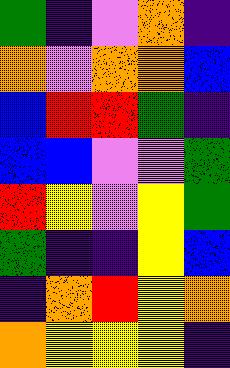[["green", "indigo", "violet", "orange", "indigo"], ["orange", "violet", "orange", "orange", "blue"], ["blue", "red", "red", "green", "indigo"], ["blue", "blue", "violet", "violet", "green"], ["red", "yellow", "violet", "yellow", "green"], ["green", "indigo", "indigo", "yellow", "blue"], ["indigo", "orange", "red", "yellow", "orange"], ["orange", "yellow", "yellow", "yellow", "indigo"]]